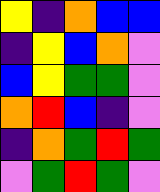[["yellow", "indigo", "orange", "blue", "blue"], ["indigo", "yellow", "blue", "orange", "violet"], ["blue", "yellow", "green", "green", "violet"], ["orange", "red", "blue", "indigo", "violet"], ["indigo", "orange", "green", "red", "green"], ["violet", "green", "red", "green", "violet"]]